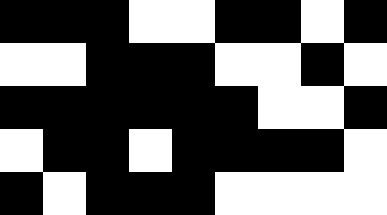[["black", "black", "black", "white", "white", "black", "black", "white", "black"], ["white", "white", "black", "black", "black", "white", "white", "black", "white"], ["black", "black", "black", "black", "black", "black", "white", "white", "black"], ["white", "black", "black", "white", "black", "black", "black", "black", "white"], ["black", "white", "black", "black", "black", "white", "white", "white", "white"]]